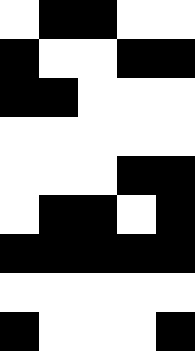[["white", "black", "black", "white", "white"], ["black", "white", "white", "black", "black"], ["black", "black", "white", "white", "white"], ["white", "white", "white", "white", "white"], ["white", "white", "white", "black", "black"], ["white", "black", "black", "white", "black"], ["black", "black", "black", "black", "black"], ["white", "white", "white", "white", "white"], ["black", "white", "white", "white", "black"]]